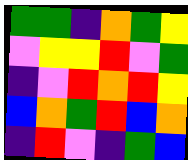[["green", "green", "indigo", "orange", "green", "yellow"], ["violet", "yellow", "yellow", "red", "violet", "green"], ["indigo", "violet", "red", "orange", "red", "yellow"], ["blue", "orange", "green", "red", "blue", "orange"], ["indigo", "red", "violet", "indigo", "green", "blue"]]